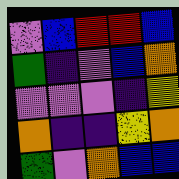[["violet", "blue", "red", "red", "blue"], ["green", "indigo", "violet", "blue", "orange"], ["violet", "violet", "violet", "indigo", "yellow"], ["orange", "indigo", "indigo", "yellow", "orange"], ["green", "violet", "orange", "blue", "blue"]]